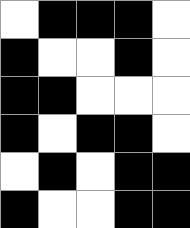[["white", "black", "black", "black", "white"], ["black", "white", "white", "black", "white"], ["black", "black", "white", "white", "white"], ["black", "white", "black", "black", "white"], ["white", "black", "white", "black", "black"], ["black", "white", "white", "black", "black"]]